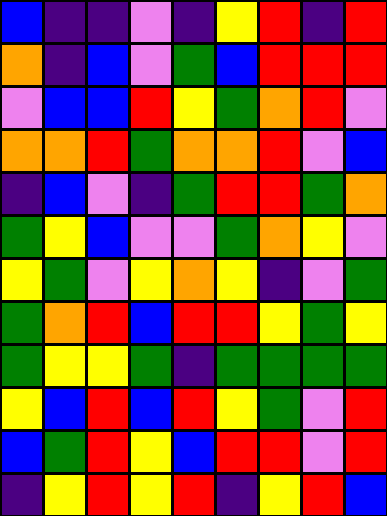[["blue", "indigo", "indigo", "violet", "indigo", "yellow", "red", "indigo", "red"], ["orange", "indigo", "blue", "violet", "green", "blue", "red", "red", "red"], ["violet", "blue", "blue", "red", "yellow", "green", "orange", "red", "violet"], ["orange", "orange", "red", "green", "orange", "orange", "red", "violet", "blue"], ["indigo", "blue", "violet", "indigo", "green", "red", "red", "green", "orange"], ["green", "yellow", "blue", "violet", "violet", "green", "orange", "yellow", "violet"], ["yellow", "green", "violet", "yellow", "orange", "yellow", "indigo", "violet", "green"], ["green", "orange", "red", "blue", "red", "red", "yellow", "green", "yellow"], ["green", "yellow", "yellow", "green", "indigo", "green", "green", "green", "green"], ["yellow", "blue", "red", "blue", "red", "yellow", "green", "violet", "red"], ["blue", "green", "red", "yellow", "blue", "red", "red", "violet", "red"], ["indigo", "yellow", "red", "yellow", "red", "indigo", "yellow", "red", "blue"]]